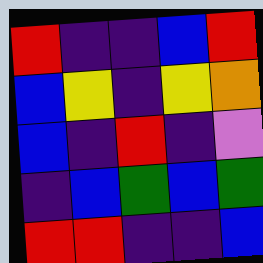[["red", "indigo", "indigo", "blue", "red"], ["blue", "yellow", "indigo", "yellow", "orange"], ["blue", "indigo", "red", "indigo", "violet"], ["indigo", "blue", "green", "blue", "green"], ["red", "red", "indigo", "indigo", "blue"]]